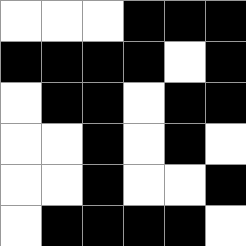[["white", "white", "white", "black", "black", "black"], ["black", "black", "black", "black", "white", "black"], ["white", "black", "black", "white", "black", "black"], ["white", "white", "black", "white", "black", "white"], ["white", "white", "black", "white", "white", "black"], ["white", "black", "black", "black", "black", "white"]]